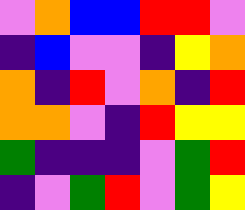[["violet", "orange", "blue", "blue", "red", "red", "violet"], ["indigo", "blue", "violet", "violet", "indigo", "yellow", "orange"], ["orange", "indigo", "red", "violet", "orange", "indigo", "red"], ["orange", "orange", "violet", "indigo", "red", "yellow", "yellow"], ["green", "indigo", "indigo", "indigo", "violet", "green", "red"], ["indigo", "violet", "green", "red", "violet", "green", "yellow"]]